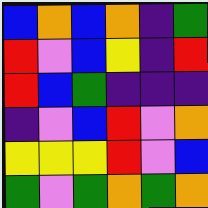[["blue", "orange", "blue", "orange", "indigo", "green"], ["red", "violet", "blue", "yellow", "indigo", "red"], ["red", "blue", "green", "indigo", "indigo", "indigo"], ["indigo", "violet", "blue", "red", "violet", "orange"], ["yellow", "yellow", "yellow", "red", "violet", "blue"], ["green", "violet", "green", "orange", "green", "orange"]]